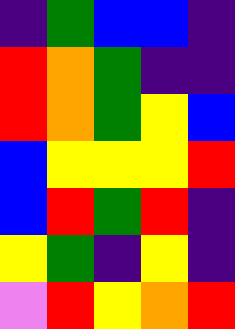[["indigo", "green", "blue", "blue", "indigo"], ["red", "orange", "green", "indigo", "indigo"], ["red", "orange", "green", "yellow", "blue"], ["blue", "yellow", "yellow", "yellow", "red"], ["blue", "red", "green", "red", "indigo"], ["yellow", "green", "indigo", "yellow", "indigo"], ["violet", "red", "yellow", "orange", "red"]]